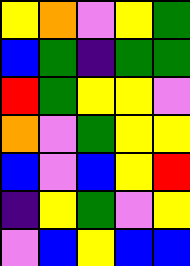[["yellow", "orange", "violet", "yellow", "green"], ["blue", "green", "indigo", "green", "green"], ["red", "green", "yellow", "yellow", "violet"], ["orange", "violet", "green", "yellow", "yellow"], ["blue", "violet", "blue", "yellow", "red"], ["indigo", "yellow", "green", "violet", "yellow"], ["violet", "blue", "yellow", "blue", "blue"]]